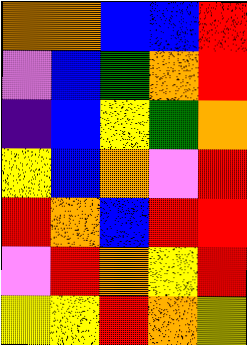[["orange", "orange", "blue", "blue", "red"], ["violet", "blue", "green", "orange", "red"], ["indigo", "blue", "yellow", "green", "orange"], ["yellow", "blue", "orange", "violet", "red"], ["red", "orange", "blue", "red", "red"], ["violet", "red", "orange", "yellow", "red"], ["yellow", "yellow", "red", "orange", "yellow"]]